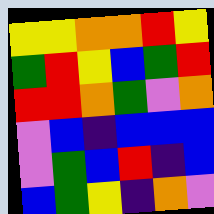[["yellow", "yellow", "orange", "orange", "red", "yellow"], ["green", "red", "yellow", "blue", "green", "red"], ["red", "red", "orange", "green", "violet", "orange"], ["violet", "blue", "indigo", "blue", "blue", "blue"], ["violet", "green", "blue", "red", "indigo", "blue"], ["blue", "green", "yellow", "indigo", "orange", "violet"]]